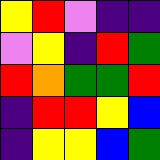[["yellow", "red", "violet", "indigo", "indigo"], ["violet", "yellow", "indigo", "red", "green"], ["red", "orange", "green", "green", "red"], ["indigo", "red", "red", "yellow", "blue"], ["indigo", "yellow", "yellow", "blue", "green"]]